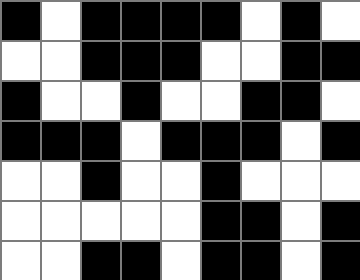[["black", "white", "black", "black", "black", "black", "white", "black", "white"], ["white", "white", "black", "black", "black", "white", "white", "black", "black"], ["black", "white", "white", "black", "white", "white", "black", "black", "white"], ["black", "black", "black", "white", "black", "black", "black", "white", "black"], ["white", "white", "black", "white", "white", "black", "white", "white", "white"], ["white", "white", "white", "white", "white", "black", "black", "white", "black"], ["white", "white", "black", "black", "white", "black", "black", "white", "black"]]